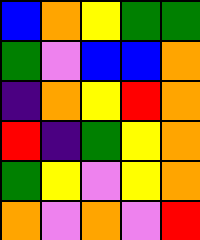[["blue", "orange", "yellow", "green", "green"], ["green", "violet", "blue", "blue", "orange"], ["indigo", "orange", "yellow", "red", "orange"], ["red", "indigo", "green", "yellow", "orange"], ["green", "yellow", "violet", "yellow", "orange"], ["orange", "violet", "orange", "violet", "red"]]